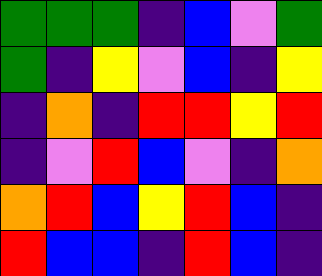[["green", "green", "green", "indigo", "blue", "violet", "green"], ["green", "indigo", "yellow", "violet", "blue", "indigo", "yellow"], ["indigo", "orange", "indigo", "red", "red", "yellow", "red"], ["indigo", "violet", "red", "blue", "violet", "indigo", "orange"], ["orange", "red", "blue", "yellow", "red", "blue", "indigo"], ["red", "blue", "blue", "indigo", "red", "blue", "indigo"]]